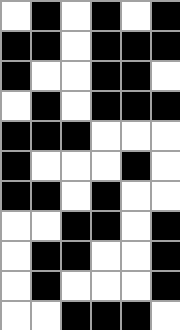[["white", "black", "white", "black", "white", "black"], ["black", "black", "white", "black", "black", "black"], ["black", "white", "white", "black", "black", "white"], ["white", "black", "white", "black", "black", "black"], ["black", "black", "black", "white", "white", "white"], ["black", "white", "white", "white", "black", "white"], ["black", "black", "white", "black", "white", "white"], ["white", "white", "black", "black", "white", "black"], ["white", "black", "black", "white", "white", "black"], ["white", "black", "white", "white", "white", "black"], ["white", "white", "black", "black", "black", "white"]]